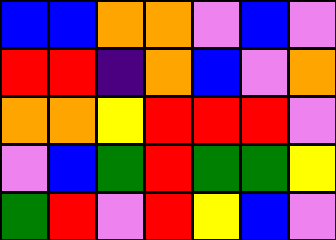[["blue", "blue", "orange", "orange", "violet", "blue", "violet"], ["red", "red", "indigo", "orange", "blue", "violet", "orange"], ["orange", "orange", "yellow", "red", "red", "red", "violet"], ["violet", "blue", "green", "red", "green", "green", "yellow"], ["green", "red", "violet", "red", "yellow", "blue", "violet"]]